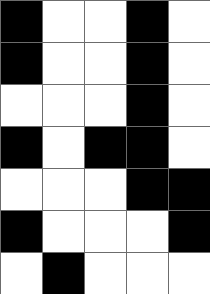[["black", "white", "white", "black", "white"], ["black", "white", "white", "black", "white"], ["white", "white", "white", "black", "white"], ["black", "white", "black", "black", "white"], ["white", "white", "white", "black", "black"], ["black", "white", "white", "white", "black"], ["white", "black", "white", "white", "white"]]